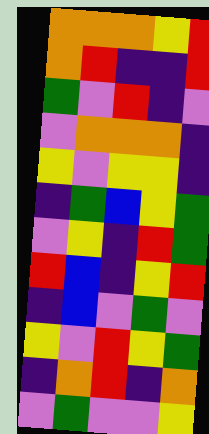[["orange", "orange", "orange", "yellow", "red"], ["orange", "red", "indigo", "indigo", "red"], ["green", "violet", "red", "indigo", "violet"], ["violet", "orange", "orange", "orange", "indigo"], ["yellow", "violet", "yellow", "yellow", "indigo"], ["indigo", "green", "blue", "yellow", "green"], ["violet", "yellow", "indigo", "red", "green"], ["red", "blue", "indigo", "yellow", "red"], ["indigo", "blue", "violet", "green", "violet"], ["yellow", "violet", "red", "yellow", "green"], ["indigo", "orange", "red", "indigo", "orange"], ["violet", "green", "violet", "violet", "yellow"]]